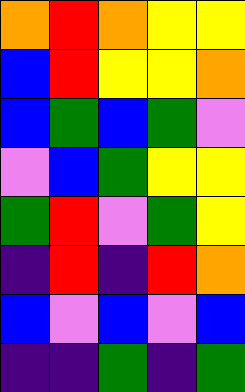[["orange", "red", "orange", "yellow", "yellow"], ["blue", "red", "yellow", "yellow", "orange"], ["blue", "green", "blue", "green", "violet"], ["violet", "blue", "green", "yellow", "yellow"], ["green", "red", "violet", "green", "yellow"], ["indigo", "red", "indigo", "red", "orange"], ["blue", "violet", "blue", "violet", "blue"], ["indigo", "indigo", "green", "indigo", "green"]]